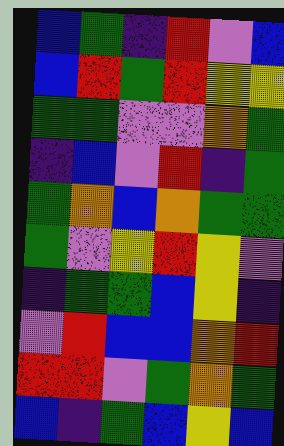[["blue", "green", "indigo", "red", "violet", "blue"], ["blue", "red", "green", "red", "yellow", "yellow"], ["green", "green", "violet", "violet", "orange", "green"], ["indigo", "blue", "violet", "red", "indigo", "green"], ["green", "orange", "blue", "orange", "green", "green"], ["green", "violet", "yellow", "red", "yellow", "violet"], ["indigo", "green", "green", "blue", "yellow", "indigo"], ["violet", "red", "blue", "blue", "orange", "red"], ["red", "red", "violet", "green", "orange", "green"], ["blue", "indigo", "green", "blue", "yellow", "blue"]]